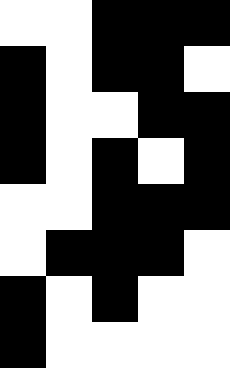[["white", "white", "black", "black", "black"], ["black", "white", "black", "black", "white"], ["black", "white", "white", "black", "black"], ["black", "white", "black", "white", "black"], ["white", "white", "black", "black", "black"], ["white", "black", "black", "black", "white"], ["black", "white", "black", "white", "white"], ["black", "white", "white", "white", "white"]]